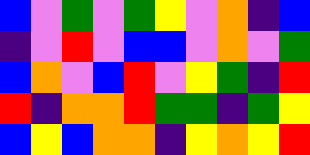[["blue", "violet", "green", "violet", "green", "yellow", "violet", "orange", "indigo", "blue"], ["indigo", "violet", "red", "violet", "blue", "blue", "violet", "orange", "violet", "green"], ["blue", "orange", "violet", "blue", "red", "violet", "yellow", "green", "indigo", "red"], ["red", "indigo", "orange", "orange", "red", "green", "green", "indigo", "green", "yellow"], ["blue", "yellow", "blue", "orange", "orange", "indigo", "yellow", "orange", "yellow", "red"]]